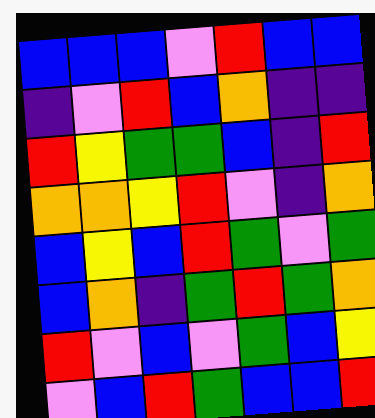[["blue", "blue", "blue", "violet", "red", "blue", "blue"], ["indigo", "violet", "red", "blue", "orange", "indigo", "indigo"], ["red", "yellow", "green", "green", "blue", "indigo", "red"], ["orange", "orange", "yellow", "red", "violet", "indigo", "orange"], ["blue", "yellow", "blue", "red", "green", "violet", "green"], ["blue", "orange", "indigo", "green", "red", "green", "orange"], ["red", "violet", "blue", "violet", "green", "blue", "yellow"], ["violet", "blue", "red", "green", "blue", "blue", "red"]]